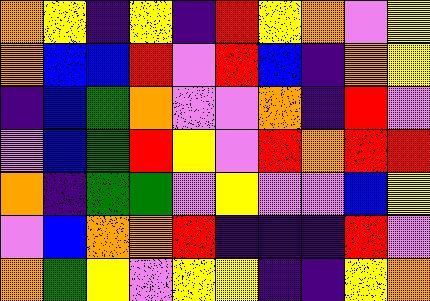[["orange", "yellow", "indigo", "yellow", "indigo", "red", "yellow", "orange", "violet", "yellow"], ["orange", "blue", "blue", "red", "violet", "red", "blue", "indigo", "orange", "yellow"], ["indigo", "blue", "green", "orange", "violet", "violet", "orange", "indigo", "red", "violet"], ["violet", "blue", "green", "red", "yellow", "violet", "red", "orange", "red", "red"], ["orange", "indigo", "green", "green", "violet", "yellow", "violet", "violet", "blue", "yellow"], ["violet", "blue", "orange", "orange", "red", "indigo", "indigo", "indigo", "red", "violet"], ["orange", "green", "yellow", "violet", "yellow", "yellow", "indigo", "indigo", "yellow", "orange"]]